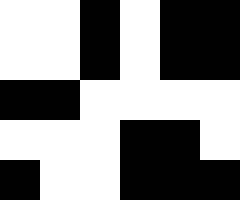[["white", "white", "black", "white", "black", "black"], ["white", "white", "black", "white", "black", "black"], ["black", "black", "white", "white", "white", "white"], ["white", "white", "white", "black", "black", "white"], ["black", "white", "white", "black", "black", "black"]]